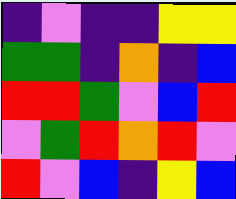[["indigo", "violet", "indigo", "indigo", "yellow", "yellow"], ["green", "green", "indigo", "orange", "indigo", "blue"], ["red", "red", "green", "violet", "blue", "red"], ["violet", "green", "red", "orange", "red", "violet"], ["red", "violet", "blue", "indigo", "yellow", "blue"]]